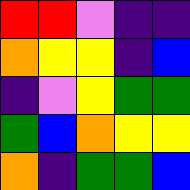[["red", "red", "violet", "indigo", "indigo"], ["orange", "yellow", "yellow", "indigo", "blue"], ["indigo", "violet", "yellow", "green", "green"], ["green", "blue", "orange", "yellow", "yellow"], ["orange", "indigo", "green", "green", "blue"]]